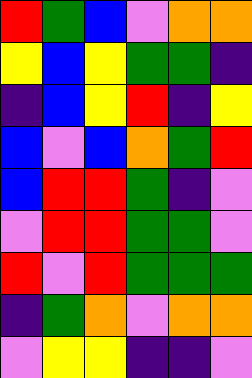[["red", "green", "blue", "violet", "orange", "orange"], ["yellow", "blue", "yellow", "green", "green", "indigo"], ["indigo", "blue", "yellow", "red", "indigo", "yellow"], ["blue", "violet", "blue", "orange", "green", "red"], ["blue", "red", "red", "green", "indigo", "violet"], ["violet", "red", "red", "green", "green", "violet"], ["red", "violet", "red", "green", "green", "green"], ["indigo", "green", "orange", "violet", "orange", "orange"], ["violet", "yellow", "yellow", "indigo", "indigo", "violet"]]